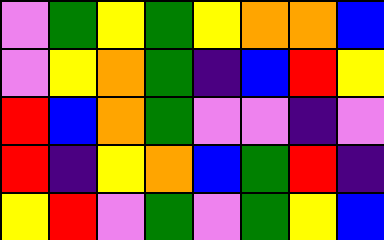[["violet", "green", "yellow", "green", "yellow", "orange", "orange", "blue"], ["violet", "yellow", "orange", "green", "indigo", "blue", "red", "yellow"], ["red", "blue", "orange", "green", "violet", "violet", "indigo", "violet"], ["red", "indigo", "yellow", "orange", "blue", "green", "red", "indigo"], ["yellow", "red", "violet", "green", "violet", "green", "yellow", "blue"]]